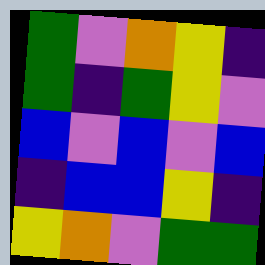[["green", "violet", "orange", "yellow", "indigo"], ["green", "indigo", "green", "yellow", "violet"], ["blue", "violet", "blue", "violet", "blue"], ["indigo", "blue", "blue", "yellow", "indigo"], ["yellow", "orange", "violet", "green", "green"]]